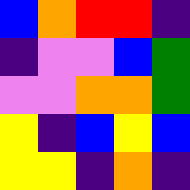[["blue", "orange", "red", "red", "indigo"], ["indigo", "violet", "violet", "blue", "green"], ["violet", "violet", "orange", "orange", "green"], ["yellow", "indigo", "blue", "yellow", "blue"], ["yellow", "yellow", "indigo", "orange", "indigo"]]